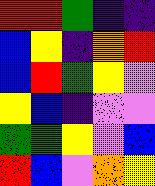[["red", "red", "green", "indigo", "indigo"], ["blue", "yellow", "indigo", "orange", "red"], ["blue", "red", "green", "yellow", "violet"], ["yellow", "blue", "indigo", "violet", "violet"], ["green", "green", "yellow", "violet", "blue"], ["red", "blue", "violet", "orange", "yellow"]]